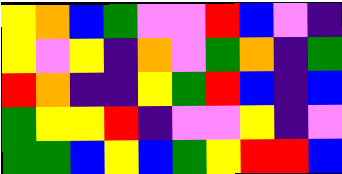[["yellow", "orange", "blue", "green", "violet", "violet", "red", "blue", "violet", "indigo"], ["yellow", "violet", "yellow", "indigo", "orange", "violet", "green", "orange", "indigo", "green"], ["red", "orange", "indigo", "indigo", "yellow", "green", "red", "blue", "indigo", "blue"], ["green", "yellow", "yellow", "red", "indigo", "violet", "violet", "yellow", "indigo", "violet"], ["green", "green", "blue", "yellow", "blue", "green", "yellow", "red", "red", "blue"]]